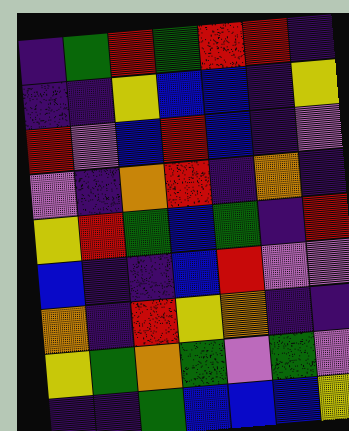[["indigo", "green", "red", "green", "red", "red", "indigo"], ["indigo", "indigo", "yellow", "blue", "blue", "indigo", "yellow"], ["red", "violet", "blue", "red", "blue", "indigo", "violet"], ["violet", "indigo", "orange", "red", "indigo", "orange", "indigo"], ["yellow", "red", "green", "blue", "green", "indigo", "red"], ["blue", "indigo", "indigo", "blue", "red", "violet", "violet"], ["orange", "indigo", "red", "yellow", "orange", "indigo", "indigo"], ["yellow", "green", "orange", "green", "violet", "green", "violet"], ["indigo", "indigo", "green", "blue", "blue", "blue", "yellow"]]